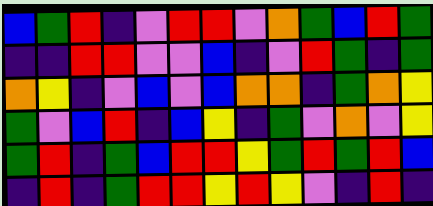[["blue", "green", "red", "indigo", "violet", "red", "red", "violet", "orange", "green", "blue", "red", "green"], ["indigo", "indigo", "red", "red", "violet", "violet", "blue", "indigo", "violet", "red", "green", "indigo", "green"], ["orange", "yellow", "indigo", "violet", "blue", "violet", "blue", "orange", "orange", "indigo", "green", "orange", "yellow"], ["green", "violet", "blue", "red", "indigo", "blue", "yellow", "indigo", "green", "violet", "orange", "violet", "yellow"], ["green", "red", "indigo", "green", "blue", "red", "red", "yellow", "green", "red", "green", "red", "blue"], ["indigo", "red", "indigo", "green", "red", "red", "yellow", "red", "yellow", "violet", "indigo", "red", "indigo"]]